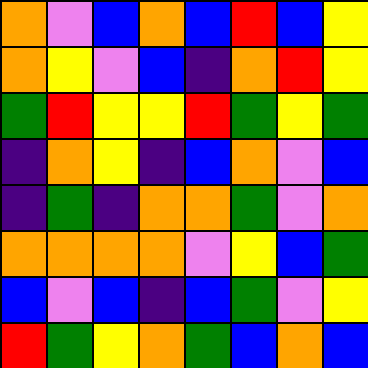[["orange", "violet", "blue", "orange", "blue", "red", "blue", "yellow"], ["orange", "yellow", "violet", "blue", "indigo", "orange", "red", "yellow"], ["green", "red", "yellow", "yellow", "red", "green", "yellow", "green"], ["indigo", "orange", "yellow", "indigo", "blue", "orange", "violet", "blue"], ["indigo", "green", "indigo", "orange", "orange", "green", "violet", "orange"], ["orange", "orange", "orange", "orange", "violet", "yellow", "blue", "green"], ["blue", "violet", "blue", "indigo", "blue", "green", "violet", "yellow"], ["red", "green", "yellow", "orange", "green", "blue", "orange", "blue"]]